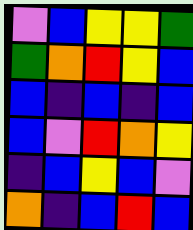[["violet", "blue", "yellow", "yellow", "green"], ["green", "orange", "red", "yellow", "blue"], ["blue", "indigo", "blue", "indigo", "blue"], ["blue", "violet", "red", "orange", "yellow"], ["indigo", "blue", "yellow", "blue", "violet"], ["orange", "indigo", "blue", "red", "blue"]]